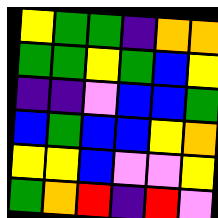[["yellow", "green", "green", "indigo", "orange", "orange"], ["green", "green", "yellow", "green", "blue", "yellow"], ["indigo", "indigo", "violet", "blue", "blue", "green"], ["blue", "green", "blue", "blue", "yellow", "orange"], ["yellow", "yellow", "blue", "violet", "violet", "yellow"], ["green", "orange", "red", "indigo", "red", "violet"]]